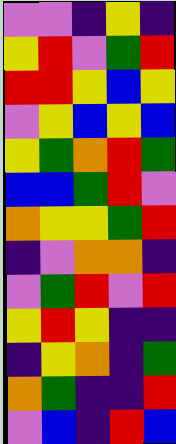[["violet", "violet", "indigo", "yellow", "indigo"], ["yellow", "red", "violet", "green", "red"], ["red", "red", "yellow", "blue", "yellow"], ["violet", "yellow", "blue", "yellow", "blue"], ["yellow", "green", "orange", "red", "green"], ["blue", "blue", "green", "red", "violet"], ["orange", "yellow", "yellow", "green", "red"], ["indigo", "violet", "orange", "orange", "indigo"], ["violet", "green", "red", "violet", "red"], ["yellow", "red", "yellow", "indigo", "indigo"], ["indigo", "yellow", "orange", "indigo", "green"], ["orange", "green", "indigo", "indigo", "red"], ["violet", "blue", "indigo", "red", "blue"]]